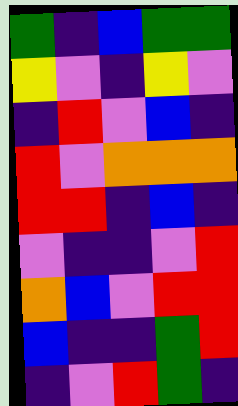[["green", "indigo", "blue", "green", "green"], ["yellow", "violet", "indigo", "yellow", "violet"], ["indigo", "red", "violet", "blue", "indigo"], ["red", "violet", "orange", "orange", "orange"], ["red", "red", "indigo", "blue", "indigo"], ["violet", "indigo", "indigo", "violet", "red"], ["orange", "blue", "violet", "red", "red"], ["blue", "indigo", "indigo", "green", "red"], ["indigo", "violet", "red", "green", "indigo"]]